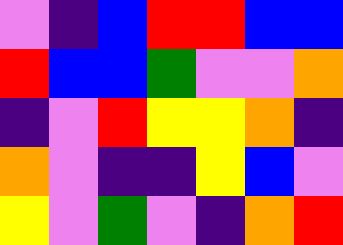[["violet", "indigo", "blue", "red", "red", "blue", "blue"], ["red", "blue", "blue", "green", "violet", "violet", "orange"], ["indigo", "violet", "red", "yellow", "yellow", "orange", "indigo"], ["orange", "violet", "indigo", "indigo", "yellow", "blue", "violet"], ["yellow", "violet", "green", "violet", "indigo", "orange", "red"]]